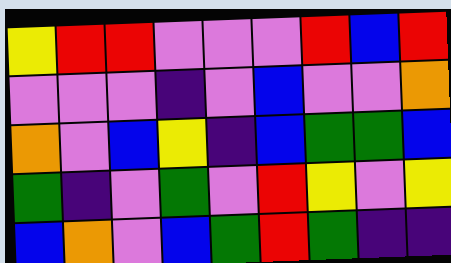[["yellow", "red", "red", "violet", "violet", "violet", "red", "blue", "red"], ["violet", "violet", "violet", "indigo", "violet", "blue", "violet", "violet", "orange"], ["orange", "violet", "blue", "yellow", "indigo", "blue", "green", "green", "blue"], ["green", "indigo", "violet", "green", "violet", "red", "yellow", "violet", "yellow"], ["blue", "orange", "violet", "blue", "green", "red", "green", "indigo", "indigo"]]